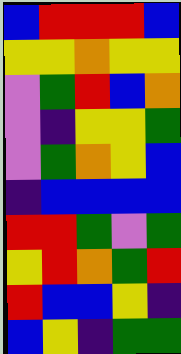[["blue", "red", "red", "red", "blue"], ["yellow", "yellow", "orange", "yellow", "yellow"], ["violet", "green", "red", "blue", "orange"], ["violet", "indigo", "yellow", "yellow", "green"], ["violet", "green", "orange", "yellow", "blue"], ["indigo", "blue", "blue", "blue", "blue"], ["red", "red", "green", "violet", "green"], ["yellow", "red", "orange", "green", "red"], ["red", "blue", "blue", "yellow", "indigo"], ["blue", "yellow", "indigo", "green", "green"]]